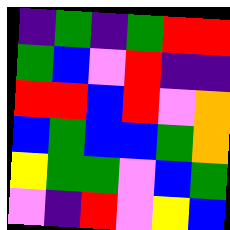[["indigo", "green", "indigo", "green", "red", "red"], ["green", "blue", "violet", "red", "indigo", "indigo"], ["red", "red", "blue", "red", "violet", "orange"], ["blue", "green", "blue", "blue", "green", "orange"], ["yellow", "green", "green", "violet", "blue", "green"], ["violet", "indigo", "red", "violet", "yellow", "blue"]]